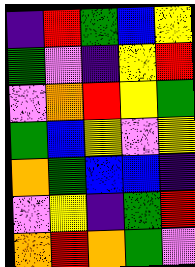[["indigo", "red", "green", "blue", "yellow"], ["green", "violet", "indigo", "yellow", "red"], ["violet", "orange", "red", "yellow", "green"], ["green", "blue", "yellow", "violet", "yellow"], ["orange", "green", "blue", "blue", "indigo"], ["violet", "yellow", "indigo", "green", "red"], ["orange", "red", "orange", "green", "violet"]]